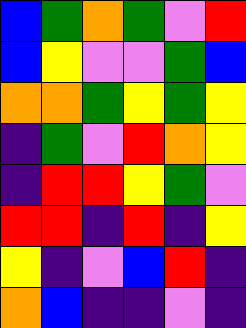[["blue", "green", "orange", "green", "violet", "red"], ["blue", "yellow", "violet", "violet", "green", "blue"], ["orange", "orange", "green", "yellow", "green", "yellow"], ["indigo", "green", "violet", "red", "orange", "yellow"], ["indigo", "red", "red", "yellow", "green", "violet"], ["red", "red", "indigo", "red", "indigo", "yellow"], ["yellow", "indigo", "violet", "blue", "red", "indigo"], ["orange", "blue", "indigo", "indigo", "violet", "indigo"]]